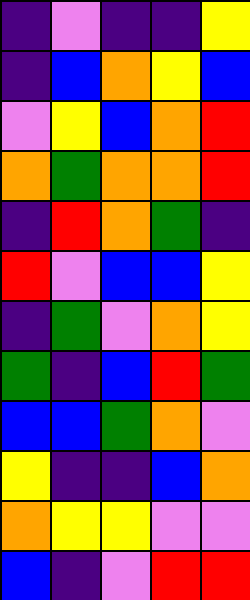[["indigo", "violet", "indigo", "indigo", "yellow"], ["indigo", "blue", "orange", "yellow", "blue"], ["violet", "yellow", "blue", "orange", "red"], ["orange", "green", "orange", "orange", "red"], ["indigo", "red", "orange", "green", "indigo"], ["red", "violet", "blue", "blue", "yellow"], ["indigo", "green", "violet", "orange", "yellow"], ["green", "indigo", "blue", "red", "green"], ["blue", "blue", "green", "orange", "violet"], ["yellow", "indigo", "indigo", "blue", "orange"], ["orange", "yellow", "yellow", "violet", "violet"], ["blue", "indigo", "violet", "red", "red"]]